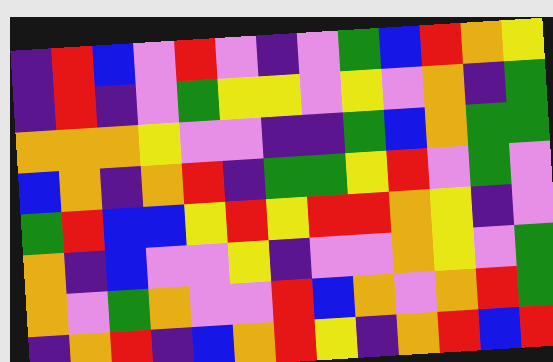[["indigo", "red", "blue", "violet", "red", "violet", "indigo", "violet", "green", "blue", "red", "orange", "yellow"], ["indigo", "red", "indigo", "violet", "green", "yellow", "yellow", "violet", "yellow", "violet", "orange", "indigo", "green"], ["orange", "orange", "orange", "yellow", "violet", "violet", "indigo", "indigo", "green", "blue", "orange", "green", "green"], ["blue", "orange", "indigo", "orange", "red", "indigo", "green", "green", "yellow", "red", "violet", "green", "violet"], ["green", "red", "blue", "blue", "yellow", "red", "yellow", "red", "red", "orange", "yellow", "indigo", "violet"], ["orange", "indigo", "blue", "violet", "violet", "yellow", "indigo", "violet", "violet", "orange", "yellow", "violet", "green"], ["orange", "violet", "green", "orange", "violet", "violet", "red", "blue", "orange", "violet", "orange", "red", "green"], ["indigo", "orange", "red", "indigo", "blue", "orange", "red", "yellow", "indigo", "orange", "red", "blue", "red"]]